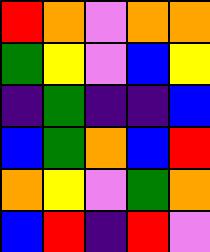[["red", "orange", "violet", "orange", "orange"], ["green", "yellow", "violet", "blue", "yellow"], ["indigo", "green", "indigo", "indigo", "blue"], ["blue", "green", "orange", "blue", "red"], ["orange", "yellow", "violet", "green", "orange"], ["blue", "red", "indigo", "red", "violet"]]